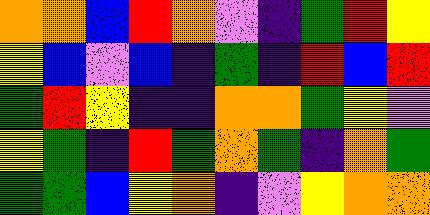[["orange", "orange", "blue", "red", "orange", "violet", "indigo", "green", "red", "yellow"], ["yellow", "blue", "violet", "blue", "indigo", "green", "indigo", "red", "blue", "red"], ["green", "red", "yellow", "indigo", "indigo", "orange", "orange", "green", "yellow", "violet"], ["yellow", "green", "indigo", "red", "green", "orange", "green", "indigo", "orange", "green"], ["green", "green", "blue", "yellow", "orange", "indigo", "violet", "yellow", "orange", "orange"]]